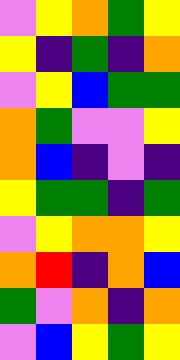[["violet", "yellow", "orange", "green", "yellow"], ["yellow", "indigo", "green", "indigo", "orange"], ["violet", "yellow", "blue", "green", "green"], ["orange", "green", "violet", "violet", "yellow"], ["orange", "blue", "indigo", "violet", "indigo"], ["yellow", "green", "green", "indigo", "green"], ["violet", "yellow", "orange", "orange", "yellow"], ["orange", "red", "indigo", "orange", "blue"], ["green", "violet", "orange", "indigo", "orange"], ["violet", "blue", "yellow", "green", "yellow"]]